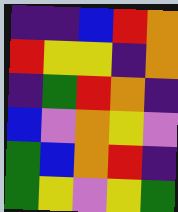[["indigo", "indigo", "blue", "red", "orange"], ["red", "yellow", "yellow", "indigo", "orange"], ["indigo", "green", "red", "orange", "indigo"], ["blue", "violet", "orange", "yellow", "violet"], ["green", "blue", "orange", "red", "indigo"], ["green", "yellow", "violet", "yellow", "green"]]